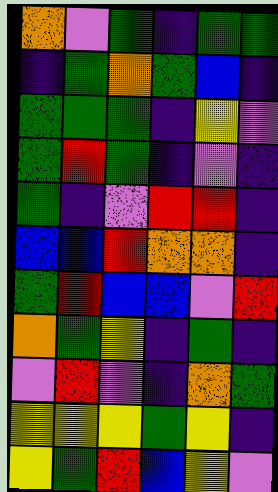[["orange", "violet", "green", "indigo", "green", "green"], ["indigo", "green", "orange", "green", "blue", "indigo"], ["green", "green", "green", "indigo", "yellow", "violet"], ["green", "red", "green", "indigo", "violet", "indigo"], ["green", "indigo", "violet", "red", "red", "indigo"], ["blue", "blue", "red", "orange", "orange", "indigo"], ["green", "red", "blue", "blue", "violet", "red"], ["orange", "green", "yellow", "indigo", "green", "indigo"], ["violet", "red", "violet", "indigo", "orange", "green"], ["yellow", "yellow", "yellow", "green", "yellow", "indigo"], ["yellow", "green", "red", "blue", "yellow", "violet"]]